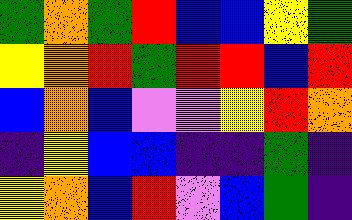[["green", "orange", "green", "red", "blue", "blue", "yellow", "green"], ["yellow", "orange", "red", "green", "red", "red", "blue", "red"], ["blue", "orange", "blue", "violet", "violet", "yellow", "red", "orange"], ["indigo", "yellow", "blue", "blue", "indigo", "indigo", "green", "indigo"], ["yellow", "orange", "blue", "red", "violet", "blue", "green", "indigo"]]